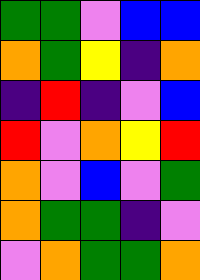[["green", "green", "violet", "blue", "blue"], ["orange", "green", "yellow", "indigo", "orange"], ["indigo", "red", "indigo", "violet", "blue"], ["red", "violet", "orange", "yellow", "red"], ["orange", "violet", "blue", "violet", "green"], ["orange", "green", "green", "indigo", "violet"], ["violet", "orange", "green", "green", "orange"]]